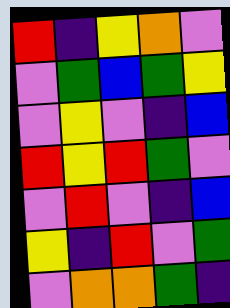[["red", "indigo", "yellow", "orange", "violet"], ["violet", "green", "blue", "green", "yellow"], ["violet", "yellow", "violet", "indigo", "blue"], ["red", "yellow", "red", "green", "violet"], ["violet", "red", "violet", "indigo", "blue"], ["yellow", "indigo", "red", "violet", "green"], ["violet", "orange", "orange", "green", "indigo"]]